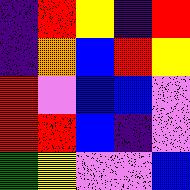[["indigo", "red", "yellow", "indigo", "red"], ["indigo", "orange", "blue", "red", "yellow"], ["red", "violet", "blue", "blue", "violet"], ["red", "red", "blue", "indigo", "violet"], ["green", "yellow", "violet", "violet", "blue"]]